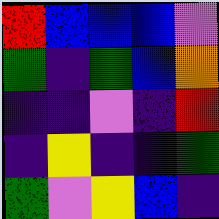[["red", "blue", "blue", "blue", "violet"], ["green", "indigo", "green", "blue", "orange"], ["indigo", "indigo", "violet", "indigo", "red"], ["indigo", "yellow", "indigo", "indigo", "green"], ["green", "violet", "yellow", "blue", "indigo"]]